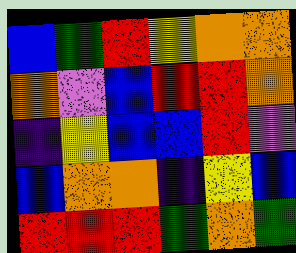[["blue", "green", "red", "yellow", "orange", "orange"], ["orange", "violet", "blue", "red", "red", "orange"], ["indigo", "yellow", "blue", "blue", "red", "violet"], ["blue", "orange", "orange", "indigo", "yellow", "blue"], ["red", "red", "red", "green", "orange", "green"]]